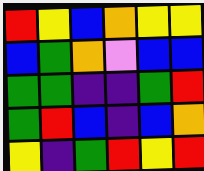[["red", "yellow", "blue", "orange", "yellow", "yellow"], ["blue", "green", "orange", "violet", "blue", "blue"], ["green", "green", "indigo", "indigo", "green", "red"], ["green", "red", "blue", "indigo", "blue", "orange"], ["yellow", "indigo", "green", "red", "yellow", "red"]]